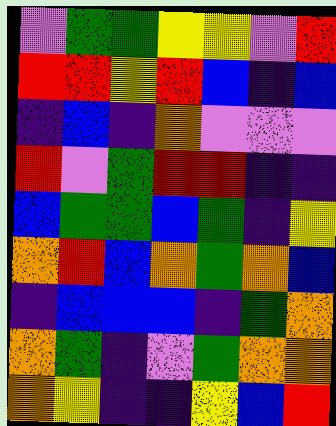[["violet", "green", "green", "yellow", "yellow", "violet", "red"], ["red", "red", "yellow", "red", "blue", "indigo", "blue"], ["indigo", "blue", "indigo", "orange", "violet", "violet", "violet"], ["red", "violet", "green", "red", "red", "indigo", "indigo"], ["blue", "green", "green", "blue", "green", "indigo", "yellow"], ["orange", "red", "blue", "orange", "green", "orange", "blue"], ["indigo", "blue", "blue", "blue", "indigo", "green", "orange"], ["orange", "green", "indigo", "violet", "green", "orange", "orange"], ["orange", "yellow", "indigo", "indigo", "yellow", "blue", "red"]]